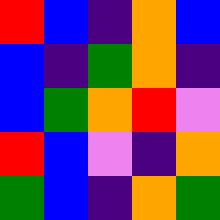[["red", "blue", "indigo", "orange", "blue"], ["blue", "indigo", "green", "orange", "indigo"], ["blue", "green", "orange", "red", "violet"], ["red", "blue", "violet", "indigo", "orange"], ["green", "blue", "indigo", "orange", "green"]]